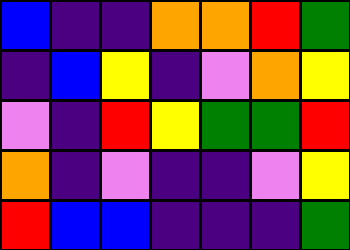[["blue", "indigo", "indigo", "orange", "orange", "red", "green"], ["indigo", "blue", "yellow", "indigo", "violet", "orange", "yellow"], ["violet", "indigo", "red", "yellow", "green", "green", "red"], ["orange", "indigo", "violet", "indigo", "indigo", "violet", "yellow"], ["red", "blue", "blue", "indigo", "indigo", "indigo", "green"]]